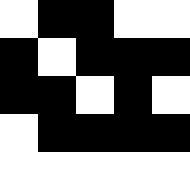[["white", "black", "black", "white", "white"], ["black", "white", "black", "black", "black"], ["black", "black", "white", "black", "white"], ["white", "black", "black", "black", "black"], ["white", "white", "white", "white", "white"]]